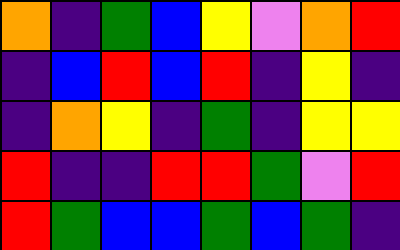[["orange", "indigo", "green", "blue", "yellow", "violet", "orange", "red"], ["indigo", "blue", "red", "blue", "red", "indigo", "yellow", "indigo"], ["indigo", "orange", "yellow", "indigo", "green", "indigo", "yellow", "yellow"], ["red", "indigo", "indigo", "red", "red", "green", "violet", "red"], ["red", "green", "blue", "blue", "green", "blue", "green", "indigo"]]